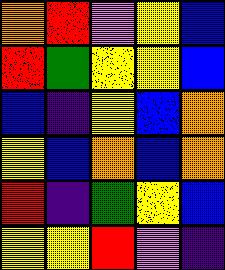[["orange", "red", "violet", "yellow", "blue"], ["red", "green", "yellow", "yellow", "blue"], ["blue", "indigo", "yellow", "blue", "orange"], ["yellow", "blue", "orange", "blue", "orange"], ["red", "indigo", "green", "yellow", "blue"], ["yellow", "yellow", "red", "violet", "indigo"]]